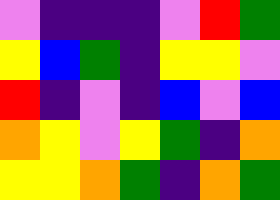[["violet", "indigo", "indigo", "indigo", "violet", "red", "green"], ["yellow", "blue", "green", "indigo", "yellow", "yellow", "violet"], ["red", "indigo", "violet", "indigo", "blue", "violet", "blue"], ["orange", "yellow", "violet", "yellow", "green", "indigo", "orange"], ["yellow", "yellow", "orange", "green", "indigo", "orange", "green"]]